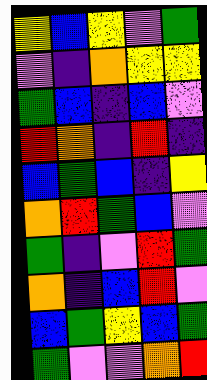[["yellow", "blue", "yellow", "violet", "green"], ["violet", "indigo", "orange", "yellow", "yellow"], ["green", "blue", "indigo", "blue", "violet"], ["red", "orange", "indigo", "red", "indigo"], ["blue", "green", "blue", "indigo", "yellow"], ["orange", "red", "green", "blue", "violet"], ["green", "indigo", "violet", "red", "green"], ["orange", "indigo", "blue", "red", "violet"], ["blue", "green", "yellow", "blue", "green"], ["green", "violet", "violet", "orange", "red"]]